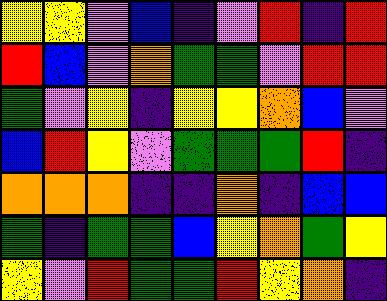[["yellow", "yellow", "violet", "blue", "indigo", "violet", "red", "indigo", "red"], ["red", "blue", "violet", "orange", "green", "green", "violet", "red", "red"], ["green", "violet", "yellow", "indigo", "yellow", "yellow", "orange", "blue", "violet"], ["blue", "red", "yellow", "violet", "green", "green", "green", "red", "indigo"], ["orange", "orange", "orange", "indigo", "indigo", "orange", "indigo", "blue", "blue"], ["green", "indigo", "green", "green", "blue", "yellow", "orange", "green", "yellow"], ["yellow", "violet", "red", "green", "green", "red", "yellow", "orange", "indigo"]]